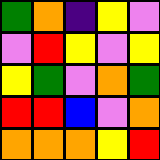[["green", "orange", "indigo", "yellow", "violet"], ["violet", "red", "yellow", "violet", "yellow"], ["yellow", "green", "violet", "orange", "green"], ["red", "red", "blue", "violet", "orange"], ["orange", "orange", "orange", "yellow", "red"]]